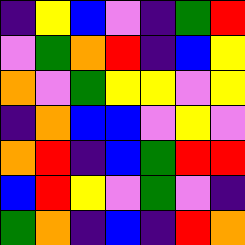[["indigo", "yellow", "blue", "violet", "indigo", "green", "red"], ["violet", "green", "orange", "red", "indigo", "blue", "yellow"], ["orange", "violet", "green", "yellow", "yellow", "violet", "yellow"], ["indigo", "orange", "blue", "blue", "violet", "yellow", "violet"], ["orange", "red", "indigo", "blue", "green", "red", "red"], ["blue", "red", "yellow", "violet", "green", "violet", "indigo"], ["green", "orange", "indigo", "blue", "indigo", "red", "orange"]]